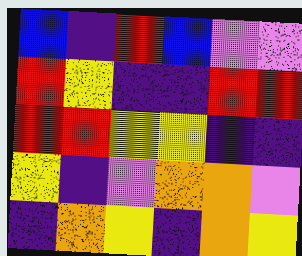[["blue", "indigo", "red", "blue", "violet", "violet"], ["red", "yellow", "indigo", "indigo", "red", "red"], ["red", "red", "yellow", "yellow", "indigo", "indigo"], ["yellow", "indigo", "violet", "orange", "orange", "violet"], ["indigo", "orange", "yellow", "indigo", "orange", "yellow"]]